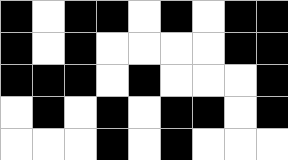[["black", "white", "black", "black", "white", "black", "white", "black", "black"], ["black", "white", "black", "white", "white", "white", "white", "black", "black"], ["black", "black", "black", "white", "black", "white", "white", "white", "black"], ["white", "black", "white", "black", "white", "black", "black", "white", "black"], ["white", "white", "white", "black", "white", "black", "white", "white", "white"]]